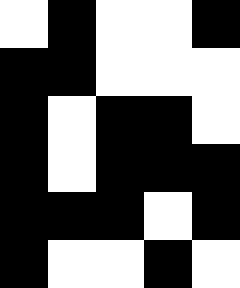[["white", "black", "white", "white", "black"], ["black", "black", "white", "white", "white"], ["black", "white", "black", "black", "white"], ["black", "white", "black", "black", "black"], ["black", "black", "black", "white", "black"], ["black", "white", "white", "black", "white"]]